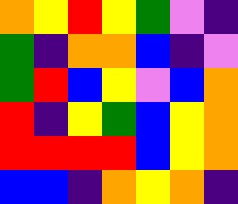[["orange", "yellow", "red", "yellow", "green", "violet", "indigo"], ["green", "indigo", "orange", "orange", "blue", "indigo", "violet"], ["green", "red", "blue", "yellow", "violet", "blue", "orange"], ["red", "indigo", "yellow", "green", "blue", "yellow", "orange"], ["red", "red", "red", "red", "blue", "yellow", "orange"], ["blue", "blue", "indigo", "orange", "yellow", "orange", "indigo"]]